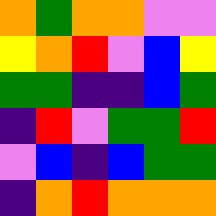[["orange", "green", "orange", "orange", "violet", "violet"], ["yellow", "orange", "red", "violet", "blue", "yellow"], ["green", "green", "indigo", "indigo", "blue", "green"], ["indigo", "red", "violet", "green", "green", "red"], ["violet", "blue", "indigo", "blue", "green", "green"], ["indigo", "orange", "red", "orange", "orange", "orange"]]